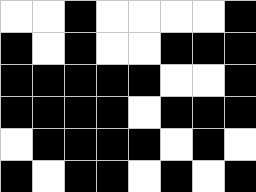[["white", "white", "black", "white", "white", "white", "white", "black"], ["black", "white", "black", "white", "white", "black", "black", "black"], ["black", "black", "black", "black", "black", "white", "white", "black"], ["black", "black", "black", "black", "white", "black", "black", "black"], ["white", "black", "black", "black", "black", "white", "black", "white"], ["black", "white", "black", "black", "white", "black", "white", "black"]]